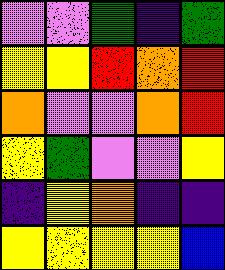[["violet", "violet", "green", "indigo", "green"], ["yellow", "yellow", "red", "orange", "red"], ["orange", "violet", "violet", "orange", "red"], ["yellow", "green", "violet", "violet", "yellow"], ["indigo", "yellow", "orange", "indigo", "indigo"], ["yellow", "yellow", "yellow", "yellow", "blue"]]